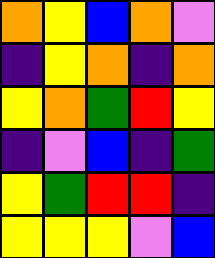[["orange", "yellow", "blue", "orange", "violet"], ["indigo", "yellow", "orange", "indigo", "orange"], ["yellow", "orange", "green", "red", "yellow"], ["indigo", "violet", "blue", "indigo", "green"], ["yellow", "green", "red", "red", "indigo"], ["yellow", "yellow", "yellow", "violet", "blue"]]